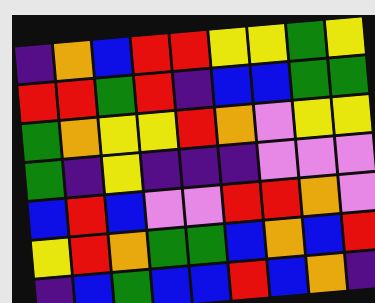[["indigo", "orange", "blue", "red", "red", "yellow", "yellow", "green", "yellow"], ["red", "red", "green", "red", "indigo", "blue", "blue", "green", "green"], ["green", "orange", "yellow", "yellow", "red", "orange", "violet", "yellow", "yellow"], ["green", "indigo", "yellow", "indigo", "indigo", "indigo", "violet", "violet", "violet"], ["blue", "red", "blue", "violet", "violet", "red", "red", "orange", "violet"], ["yellow", "red", "orange", "green", "green", "blue", "orange", "blue", "red"], ["indigo", "blue", "green", "blue", "blue", "red", "blue", "orange", "indigo"]]